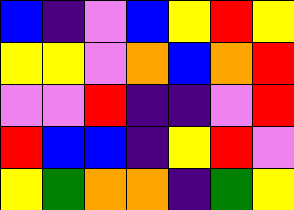[["blue", "indigo", "violet", "blue", "yellow", "red", "yellow"], ["yellow", "yellow", "violet", "orange", "blue", "orange", "red"], ["violet", "violet", "red", "indigo", "indigo", "violet", "red"], ["red", "blue", "blue", "indigo", "yellow", "red", "violet"], ["yellow", "green", "orange", "orange", "indigo", "green", "yellow"]]